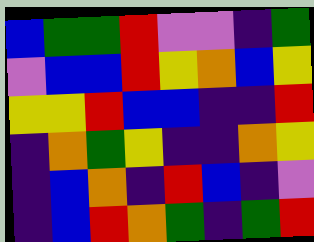[["blue", "green", "green", "red", "violet", "violet", "indigo", "green"], ["violet", "blue", "blue", "red", "yellow", "orange", "blue", "yellow"], ["yellow", "yellow", "red", "blue", "blue", "indigo", "indigo", "red"], ["indigo", "orange", "green", "yellow", "indigo", "indigo", "orange", "yellow"], ["indigo", "blue", "orange", "indigo", "red", "blue", "indigo", "violet"], ["indigo", "blue", "red", "orange", "green", "indigo", "green", "red"]]